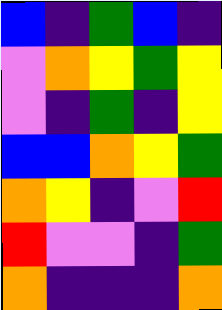[["blue", "indigo", "green", "blue", "indigo"], ["violet", "orange", "yellow", "green", "yellow"], ["violet", "indigo", "green", "indigo", "yellow"], ["blue", "blue", "orange", "yellow", "green"], ["orange", "yellow", "indigo", "violet", "red"], ["red", "violet", "violet", "indigo", "green"], ["orange", "indigo", "indigo", "indigo", "orange"]]